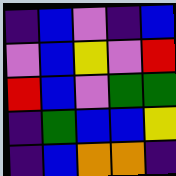[["indigo", "blue", "violet", "indigo", "blue"], ["violet", "blue", "yellow", "violet", "red"], ["red", "blue", "violet", "green", "green"], ["indigo", "green", "blue", "blue", "yellow"], ["indigo", "blue", "orange", "orange", "indigo"]]